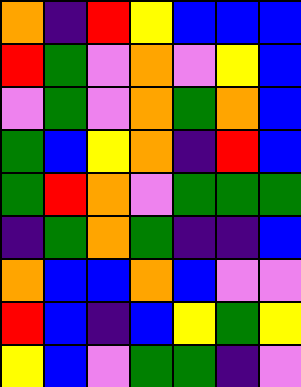[["orange", "indigo", "red", "yellow", "blue", "blue", "blue"], ["red", "green", "violet", "orange", "violet", "yellow", "blue"], ["violet", "green", "violet", "orange", "green", "orange", "blue"], ["green", "blue", "yellow", "orange", "indigo", "red", "blue"], ["green", "red", "orange", "violet", "green", "green", "green"], ["indigo", "green", "orange", "green", "indigo", "indigo", "blue"], ["orange", "blue", "blue", "orange", "blue", "violet", "violet"], ["red", "blue", "indigo", "blue", "yellow", "green", "yellow"], ["yellow", "blue", "violet", "green", "green", "indigo", "violet"]]